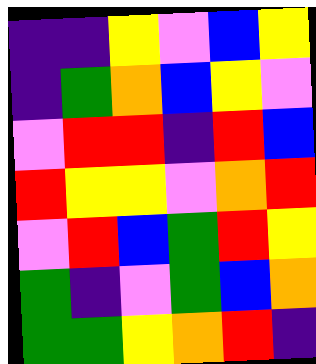[["indigo", "indigo", "yellow", "violet", "blue", "yellow"], ["indigo", "green", "orange", "blue", "yellow", "violet"], ["violet", "red", "red", "indigo", "red", "blue"], ["red", "yellow", "yellow", "violet", "orange", "red"], ["violet", "red", "blue", "green", "red", "yellow"], ["green", "indigo", "violet", "green", "blue", "orange"], ["green", "green", "yellow", "orange", "red", "indigo"]]